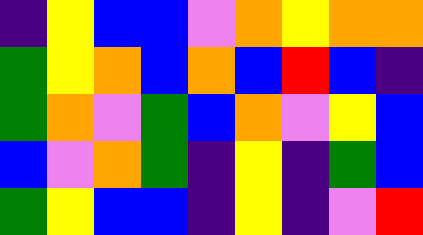[["indigo", "yellow", "blue", "blue", "violet", "orange", "yellow", "orange", "orange"], ["green", "yellow", "orange", "blue", "orange", "blue", "red", "blue", "indigo"], ["green", "orange", "violet", "green", "blue", "orange", "violet", "yellow", "blue"], ["blue", "violet", "orange", "green", "indigo", "yellow", "indigo", "green", "blue"], ["green", "yellow", "blue", "blue", "indigo", "yellow", "indigo", "violet", "red"]]